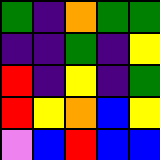[["green", "indigo", "orange", "green", "green"], ["indigo", "indigo", "green", "indigo", "yellow"], ["red", "indigo", "yellow", "indigo", "green"], ["red", "yellow", "orange", "blue", "yellow"], ["violet", "blue", "red", "blue", "blue"]]